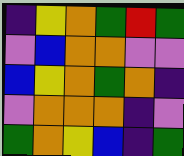[["indigo", "yellow", "orange", "green", "red", "green"], ["violet", "blue", "orange", "orange", "violet", "violet"], ["blue", "yellow", "orange", "green", "orange", "indigo"], ["violet", "orange", "orange", "orange", "indigo", "violet"], ["green", "orange", "yellow", "blue", "indigo", "green"]]